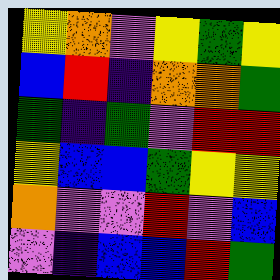[["yellow", "orange", "violet", "yellow", "green", "yellow"], ["blue", "red", "indigo", "orange", "orange", "green"], ["green", "indigo", "green", "violet", "red", "red"], ["yellow", "blue", "blue", "green", "yellow", "yellow"], ["orange", "violet", "violet", "red", "violet", "blue"], ["violet", "indigo", "blue", "blue", "red", "green"]]